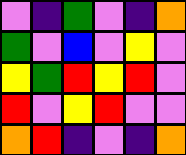[["violet", "indigo", "green", "violet", "indigo", "orange"], ["green", "violet", "blue", "violet", "yellow", "violet"], ["yellow", "green", "red", "yellow", "red", "violet"], ["red", "violet", "yellow", "red", "violet", "violet"], ["orange", "red", "indigo", "violet", "indigo", "orange"]]